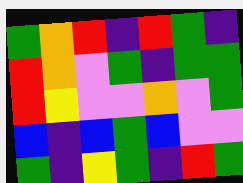[["green", "orange", "red", "indigo", "red", "green", "indigo"], ["red", "orange", "violet", "green", "indigo", "green", "green"], ["red", "yellow", "violet", "violet", "orange", "violet", "green"], ["blue", "indigo", "blue", "green", "blue", "violet", "violet"], ["green", "indigo", "yellow", "green", "indigo", "red", "green"]]